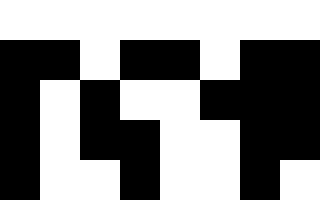[["white", "white", "white", "white", "white", "white", "white", "white"], ["black", "black", "white", "black", "black", "white", "black", "black"], ["black", "white", "black", "white", "white", "black", "black", "black"], ["black", "white", "black", "black", "white", "white", "black", "black"], ["black", "white", "white", "black", "white", "white", "black", "white"]]